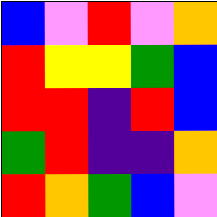[["blue", "violet", "red", "violet", "orange"], ["red", "yellow", "yellow", "green", "blue"], ["red", "red", "indigo", "red", "blue"], ["green", "red", "indigo", "indigo", "orange"], ["red", "orange", "green", "blue", "violet"]]